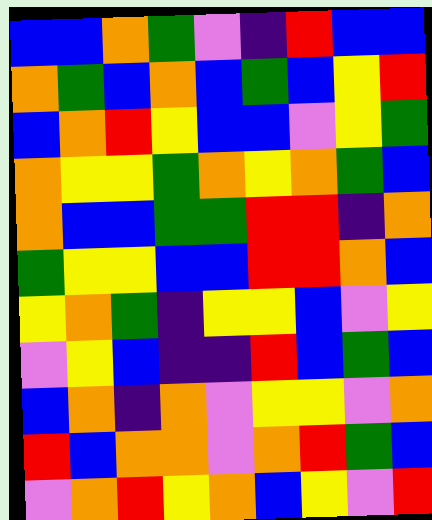[["blue", "blue", "orange", "green", "violet", "indigo", "red", "blue", "blue"], ["orange", "green", "blue", "orange", "blue", "green", "blue", "yellow", "red"], ["blue", "orange", "red", "yellow", "blue", "blue", "violet", "yellow", "green"], ["orange", "yellow", "yellow", "green", "orange", "yellow", "orange", "green", "blue"], ["orange", "blue", "blue", "green", "green", "red", "red", "indigo", "orange"], ["green", "yellow", "yellow", "blue", "blue", "red", "red", "orange", "blue"], ["yellow", "orange", "green", "indigo", "yellow", "yellow", "blue", "violet", "yellow"], ["violet", "yellow", "blue", "indigo", "indigo", "red", "blue", "green", "blue"], ["blue", "orange", "indigo", "orange", "violet", "yellow", "yellow", "violet", "orange"], ["red", "blue", "orange", "orange", "violet", "orange", "red", "green", "blue"], ["violet", "orange", "red", "yellow", "orange", "blue", "yellow", "violet", "red"]]